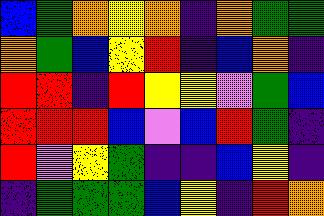[["blue", "green", "orange", "yellow", "orange", "indigo", "orange", "green", "green"], ["orange", "green", "blue", "yellow", "red", "indigo", "blue", "orange", "indigo"], ["red", "red", "indigo", "red", "yellow", "yellow", "violet", "green", "blue"], ["red", "red", "red", "blue", "violet", "blue", "red", "green", "indigo"], ["red", "violet", "yellow", "green", "indigo", "indigo", "blue", "yellow", "indigo"], ["indigo", "green", "green", "green", "blue", "yellow", "indigo", "red", "orange"]]